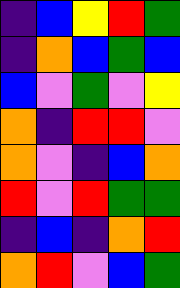[["indigo", "blue", "yellow", "red", "green"], ["indigo", "orange", "blue", "green", "blue"], ["blue", "violet", "green", "violet", "yellow"], ["orange", "indigo", "red", "red", "violet"], ["orange", "violet", "indigo", "blue", "orange"], ["red", "violet", "red", "green", "green"], ["indigo", "blue", "indigo", "orange", "red"], ["orange", "red", "violet", "blue", "green"]]